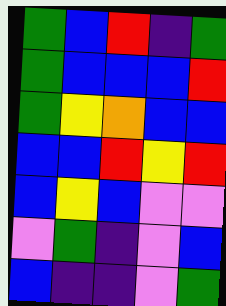[["green", "blue", "red", "indigo", "green"], ["green", "blue", "blue", "blue", "red"], ["green", "yellow", "orange", "blue", "blue"], ["blue", "blue", "red", "yellow", "red"], ["blue", "yellow", "blue", "violet", "violet"], ["violet", "green", "indigo", "violet", "blue"], ["blue", "indigo", "indigo", "violet", "green"]]